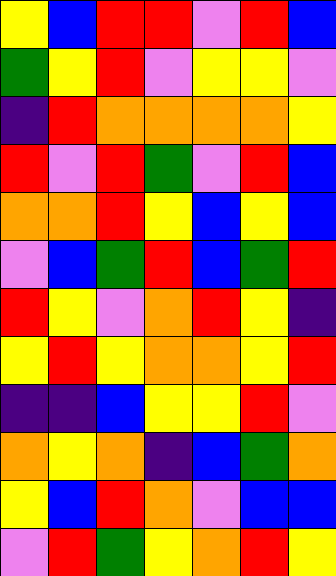[["yellow", "blue", "red", "red", "violet", "red", "blue"], ["green", "yellow", "red", "violet", "yellow", "yellow", "violet"], ["indigo", "red", "orange", "orange", "orange", "orange", "yellow"], ["red", "violet", "red", "green", "violet", "red", "blue"], ["orange", "orange", "red", "yellow", "blue", "yellow", "blue"], ["violet", "blue", "green", "red", "blue", "green", "red"], ["red", "yellow", "violet", "orange", "red", "yellow", "indigo"], ["yellow", "red", "yellow", "orange", "orange", "yellow", "red"], ["indigo", "indigo", "blue", "yellow", "yellow", "red", "violet"], ["orange", "yellow", "orange", "indigo", "blue", "green", "orange"], ["yellow", "blue", "red", "orange", "violet", "blue", "blue"], ["violet", "red", "green", "yellow", "orange", "red", "yellow"]]